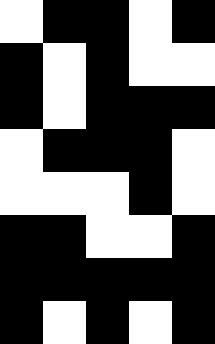[["white", "black", "black", "white", "black"], ["black", "white", "black", "white", "white"], ["black", "white", "black", "black", "black"], ["white", "black", "black", "black", "white"], ["white", "white", "white", "black", "white"], ["black", "black", "white", "white", "black"], ["black", "black", "black", "black", "black"], ["black", "white", "black", "white", "black"]]